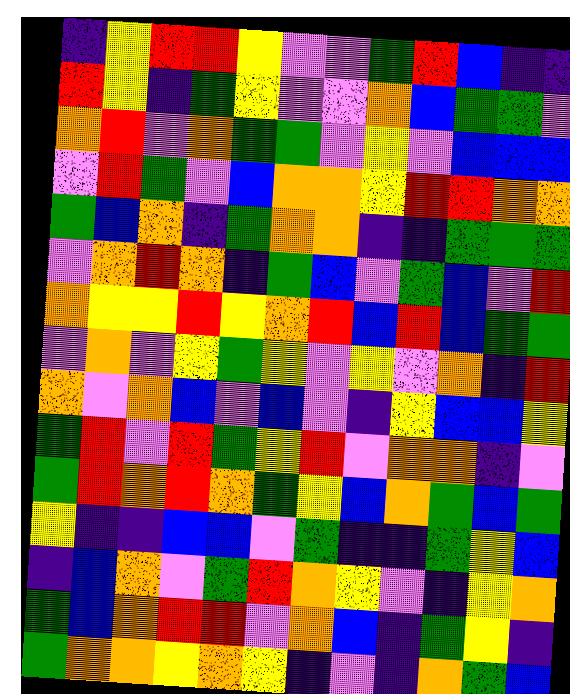[["indigo", "yellow", "red", "red", "yellow", "violet", "violet", "green", "red", "blue", "indigo", "indigo"], ["red", "yellow", "indigo", "green", "yellow", "violet", "violet", "orange", "blue", "green", "green", "violet"], ["orange", "red", "violet", "orange", "green", "green", "violet", "yellow", "violet", "blue", "blue", "blue"], ["violet", "red", "green", "violet", "blue", "orange", "orange", "yellow", "red", "red", "orange", "orange"], ["green", "blue", "orange", "indigo", "green", "orange", "orange", "indigo", "indigo", "green", "green", "green"], ["violet", "orange", "red", "orange", "indigo", "green", "blue", "violet", "green", "blue", "violet", "red"], ["orange", "yellow", "yellow", "red", "yellow", "orange", "red", "blue", "red", "blue", "green", "green"], ["violet", "orange", "violet", "yellow", "green", "yellow", "violet", "yellow", "violet", "orange", "indigo", "red"], ["orange", "violet", "orange", "blue", "violet", "blue", "violet", "indigo", "yellow", "blue", "blue", "yellow"], ["green", "red", "violet", "red", "green", "yellow", "red", "violet", "orange", "orange", "indigo", "violet"], ["green", "red", "orange", "red", "orange", "green", "yellow", "blue", "orange", "green", "blue", "green"], ["yellow", "indigo", "indigo", "blue", "blue", "violet", "green", "indigo", "indigo", "green", "yellow", "blue"], ["indigo", "blue", "orange", "violet", "green", "red", "orange", "yellow", "violet", "indigo", "yellow", "orange"], ["green", "blue", "orange", "red", "red", "violet", "orange", "blue", "indigo", "green", "yellow", "indigo"], ["green", "orange", "orange", "yellow", "orange", "yellow", "indigo", "violet", "indigo", "orange", "green", "blue"]]